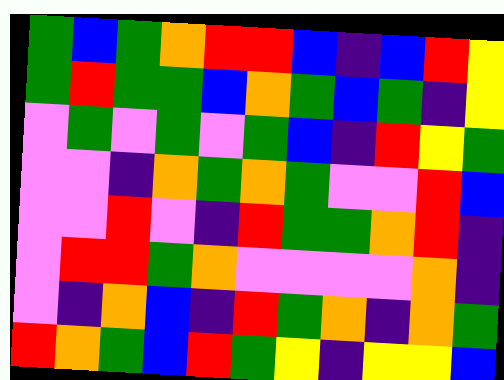[["green", "blue", "green", "orange", "red", "red", "blue", "indigo", "blue", "red", "yellow"], ["green", "red", "green", "green", "blue", "orange", "green", "blue", "green", "indigo", "yellow"], ["violet", "green", "violet", "green", "violet", "green", "blue", "indigo", "red", "yellow", "green"], ["violet", "violet", "indigo", "orange", "green", "orange", "green", "violet", "violet", "red", "blue"], ["violet", "violet", "red", "violet", "indigo", "red", "green", "green", "orange", "red", "indigo"], ["violet", "red", "red", "green", "orange", "violet", "violet", "violet", "violet", "orange", "indigo"], ["violet", "indigo", "orange", "blue", "indigo", "red", "green", "orange", "indigo", "orange", "green"], ["red", "orange", "green", "blue", "red", "green", "yellow", "indigo", "yellow", "yellow", "blue"]]